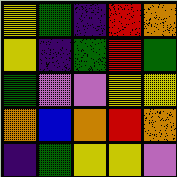[["yellow", "green", "indigo", "red", "orange"], ["yellow", "indigo", "green", "red", "green"], ["green", "violet", "violet", "yellow", "yellow"], ["orange", "blue", "orange", "red", "orange"], ["indigo", "green", "yellow", "yellow", "violet"]]